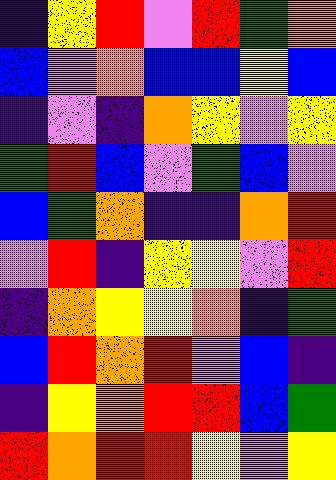[["indigo", "yellow", "red", "violet", "red", "green", "orange"], ["blue", "violet", "orange", "blue", "blue", "yellow", "blue"], ["indigo", "violet", "indigo", "orange", "yellow", "violet", "yellow"], ["green", "red", "blue", "violet", "green", "blue", "violet"], ["blue", "green", "orange", "indigo", "indigo", "orange", "red"], ["violet", "red", "indigo", "yellow", "yellow", "violet", "red"], ["indigo", "orange", "yellow", "yellow", "orange", "indigo", "green"], ["blue", "red", "orange", "red", "violet", "blue", "indigo"], ["indigo", "yellow", "orange", "red", "red", "blue", "green"], ["red", "orange", "red", "red", "yellow", "violet", "yellow"]]